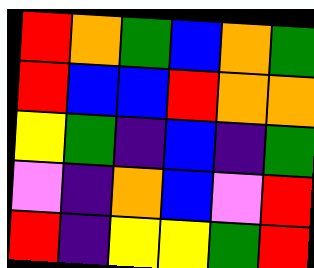[["red", "orange", "green", "blue", "orange", "green"], ["red", "blue", "blue", "red", "orange", "orange"], ["yellow", "green", "indigo", "blue", "indigo", "green"], ["violet", "indigo", "orange", "blue", "violet", "red"], ["red", "indigo", "yellow", "yellow", "green", "red"]]